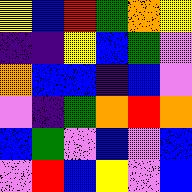[["yellow", "blue", "red", "green", "orange", "yellow"], ["indigo", "indigo", "yellow", "blue", "green", "violet"], ["orange", "blue", "blue", "indigo", "blue", "violet"], ["violet", "indigo", "green", "orange", "red", "orange"], ["blue", "green", "violet", "blue", "violet", "blue"], ["violet", "red", "blue", "yellow", "violet", "blue"]]